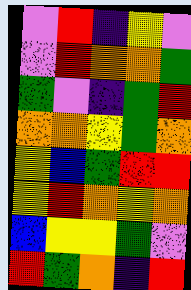[["violet", "red", "indigo", "yellow", "violet"], ["violet", "red", "orange", "orange", "green"], ["green", "violet", "indigo", "green", "red"], ["orange", "orange", "yellow", "green", "orange"], ["yellow", "blue", "green", "red", "red"], ["yellow", "red", "orange", "yellow", "orange"], ["blue", "yellow", "yellow", "green", "violet"], ["red", "green", "orange", "indigo", "red"]]